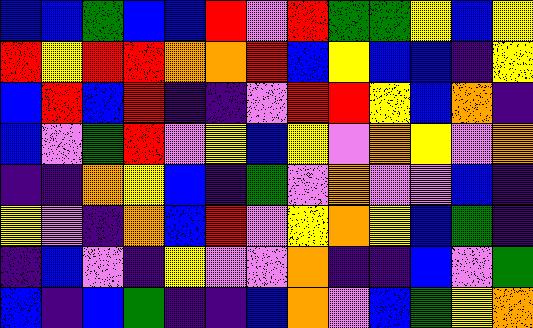[["blue", "blue", "green", "blue", "blue", "red", "violet", "red", "green", "green", "yellow", "blue", "yellow"], ["red", "yellow", "red", "red", "orange", "orange", "red", "blue", "yellow", "blue", "blue", "indigo", "yellow"], ["blue", "red", "blue", "red", "indigo", "indigo", "violet", "red", "red", "yellow", "blue", "orange", "indigo"], ["blue", "violet", "green", "red", "violet", "yellow", "blue", "yellow", "violet", "orange", "yellow", "violet", "orange"], ["indigo", "indigo", "orange", "yellow", "blue", "indigo", "green", "violet", "orange", "violet", "violet", "blue", "indigo"], ["yellow", "violet", "indigo", "orange", "blue", "red", "violet", "yellow", "orange", "yellow", "blue", "green", "indigo"], ["indigo", "blue", "violet", "indigo", "yellow", "violet", "violet", "orange", "indigo", "indigo", "blue", "violet", "green"], ["blue", "indigo", "blue", "green", "indigo", "indigo", "blue", "orange", "violet", "blue", "green", "yellow", "orange"]]